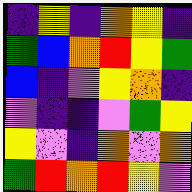[["indigo", "yellow", "indigo", "orange", "yellow", "indigo"], ["green", "blue", "orange", "red", "yellow", "green"], ["blue", "indigo", "violet", "yellow", "orange", "indigo"], ["violet", "indigo", "indigo", "violet", "green", "yellow"], ["yellow", "violet", "indigo", "orange", "violet", "orange"], ["green", "red", "orange", "red", "yellow", "violet"]]